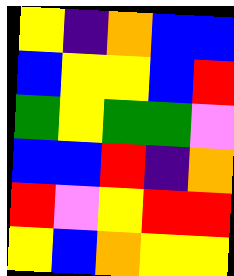[["yellow", "indigo", "orange", "blue", "blue"], ["blue", "yellow", "yellow", "blue", "red"], ["green", "yellow", "green", "green", "violet"], ["blue", "blue", "red", "indigo", "orange"], ["red", "violet", "yellow", "red", "red"], ["yellow", "blue", "orange", "yellow", "yellow"]]